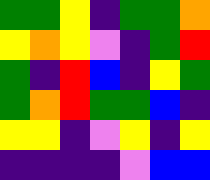[["green", "green", "yellow", "indigo", "green", "green", "orange"], ["yellow", "orange", "yellow", "violet", "indigo", "green", "red"], ["green", "indigo", "red", "blue", "indigo", "yellow", "green"], ["green", "orange", "red", "green", "green", "blue", "indigo"], ["yellow", "yellow", "indigo", "violet", "yellow", "indigo", "yellow"], ["indigo", "indigo", "indigo", "indigo", "violet", "blue", "blue"]]